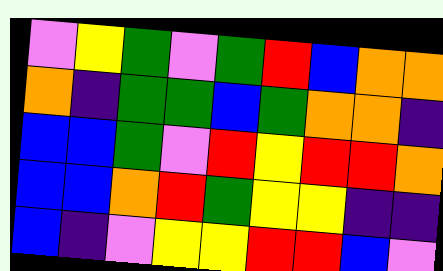[["violet", "yellow", "green", "violet", "green", "red", "blue", "orange", "orange"], ["orange", "indigo", "green", "green", "blue", "green", "orange", "orange", "indigo"], ["blue", "blue", "green", "violet", "red", "yellow", "red", "red", "orange"], ["blue", "blue", "orange", "red", "green", "yellow", "yellow", "indigo", "indigo"], ["blue", "indigo", "violet", "yellow", "yellow", "red", "red", "blue", "violet"]]